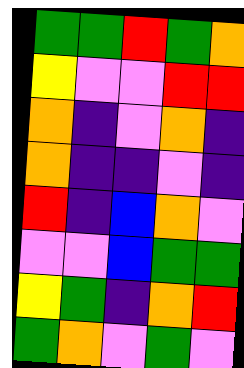[["green", "green", "red", "green", "orange"], ["yellow", "violet", "violet", "red", "red"], ["orange", "indigo", "violet", "orange", "indigo"], ["orange", "indigo", "indigo", "violet", "indigo"], ["red", "indigo", "blue", "orange", "violet"], ["violet", "violet", "blue", "green", "green"], ["yellow", "green", "indigo", "orange", "red"], ["green", "orange", "violet", "green", "violet"]]